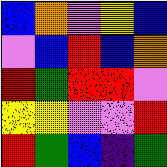[["blue", "orange", "violet", "yellow", "blue"], ["violet", "blue", "red", "blue", "orange"], ["red", "green", "red", "red", "violet"], ["yellow", "yellow", "violet", "violet", "red"], ["red", "green", "blue", "indigo", "green"]]